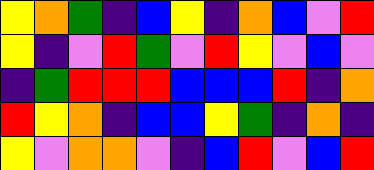[["yellow", "orange", "green", "indigo", "blue", "yellow", "indigo", "orange", "blue", "violet", "red"], ["yellow", "indigo", "violet", "red", "green", "violet", "red", "yellow", "violet", "blue", "violet"], ["indigo", "green", "red", "red", "red", "blue", "blue", "blue", "red", "indigo", "orange"], ["red", "yellow", "orange", "indigo", "blue", "blue", "yellow", "green", "indigo", "orange", "indigo"], ["yellow", "violet", "orange", "orange", "violet", "indigo", "blue", "red", "violet", "blue", "red"]]